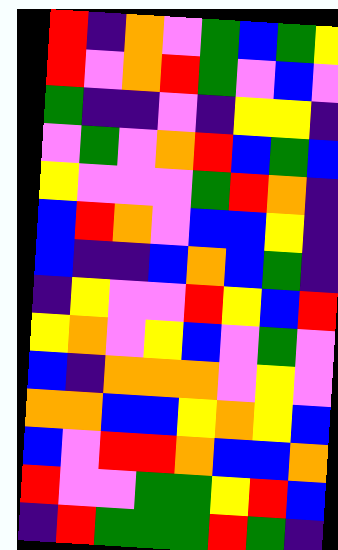[["red", "indigo", "orange", "violet", "green", "blue", "green", "yellow"], ["red", "violet", "orange", "red", "green", "violet", "blue", "violet"], ["green", "indigo", "indigo", "violet", "indigo", "yellow", "yellow", "indigo"], ["violet", "green", "violet", "orange", "red", "blue", "green", "blue"], ["yellow", "violet", "violet", "violet", "green", "red", "orange", "indigo"], ["blue", "red", "orange", "violet", "blue", "blue", "yellow", "indigo"], ["blue", "indigo", "indigo", "blue", "orange", "blue", "green", "indigo"], ["indigo", "yellow", "violet", "violet", "red", "yellow", "blue", "red"], ["yellow", "orange", "violet", "yellow", "blue", "violet", "green", "violet"], ["blue", "indigo", "orange", "orange", "orange", "violet", "yellow", "violet"], ["orange", "orange", "blue", "blue", "yellow", "orange", "yellow", "blue"], ["blue", "violet", "red", "red", "orange", "blue", "blue", "orange"], ["red", "violet", "violet", "green", "green", "yellow", "red", "blue"], ["indigo", "red", "green", "green", "green", "red", "green", "indigo"]]